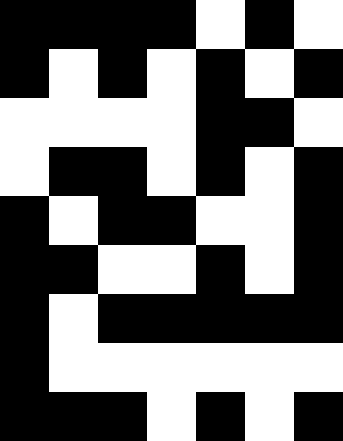[["black", "black", "black", "black", "white", "black", "white"], ["black", "white", "black", "white", "black", "white", "black"], ["white", "white", "white", "white", "black", "black", "white"], ["white", "black", "black", "white", "black", "white", "black"], ["black", "white", "black", "black", "white", "white", "black"], ["black", "black", "white", "white", "black", "white", "black"], ["black", "white", "black", "black", "black", "black", "black"], ["black", "white", "white", "white", "white", "white", "white"], ["black", "black", "black", "white", "black", "white", "black"]]